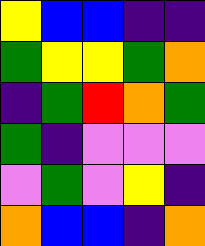[["yellow", "blue", "blue", "indigo", "indigo"], ["green", "yellow", "yellow", "green", "orange"], ["indigo", "green", "red", "orange", "green"], ["green", "indigo", "violet", "violet", "violet"], ["violet", "green", "violet", "yellow", "indigo"], ["orange", "blue", "blue", "indigo", "orange"]]